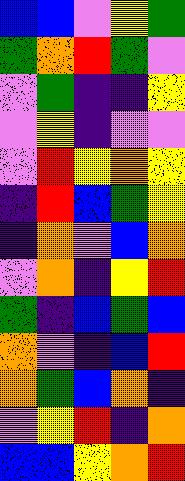[["blue", "blue", "violet", "yellow", "green"], ["green", "orange", "red", "green", "violet"], ["violet", "green", "indigo", "indigo", "yellow"], ["violet", "yellow", "indigo", "violet", "violet"], ["violet", "red", "yellow", "orange", "yellow"], ["indigo", "red", "blue", "green", "yellow"], ["indigo", "orange", "violet", "blue", "orange"], ["violet", "orange", "indigo", "yellow", "red"], ["green", "indigo", "blue", "green", "blue"], ["orange", "violet", "indigo", "blue", "red"], ["orange", "green", "blue", "orange", "indigo"], ["violet", "yellow", "red", "indigo", "orange"], ["blue", "blue", "yellow", "orange", "red"]]